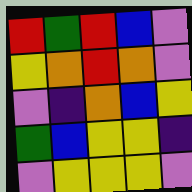[["red", "green", "red", "blue", "violet"], ["yellow", "orange", "red", "orange", "violet"], ["violet", "indigo", "orange", "blue", "yellow"], ["green", "blue", "yellow", "yellow", "indigo"], ["violet", "yellow", "yellow", "yellow", "violet"]]